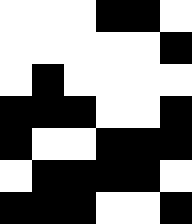[["white", "white", "white", "black", "black", "white"], ["white", "white", "white", "white", "white", "black"], ["white", "black", "white", "white", "white", "white"], ["black", "black", "black", "white", "white", "black"], ["black", "white", "white", "black", "black", "black"], ["white", "black", "black", "black", "black", "white"], ["black", "black", "black", "white", "white", "black"]]